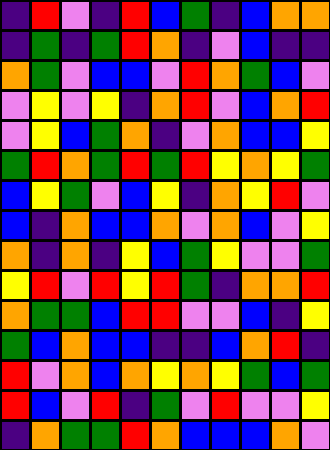[["indigo", "red", "violet", "indigo", "red", "blue", "green", "indigo", "blue", "orange", "orange"], ["indigo", "green", "indigo", "green", "red", "orange", "indigo", "violet", "blue", "indigo", "indigo"], ["orange", "green", "violet", "blue", "blue", "violet", "red", "orange", "green", "blue", "violet"], ["violet", "yellow", "violet", "yellow", "indigo", "orange", "red", "violet", "blue", "orange", "red"], ["violet", "yellow", "blue", "green", "orange", "indigo", "violet", "orange", "blue", "blue", "yellow"], ["green", "red", "orange", "green", "red", "green", "red", "yellow", "orange", "yellow", "green"], ["blue", "yellow", "green", "violet", "blue", "yellow", "indigo", "orange", "yellow", "red", "violet"], ["blue", "indigo", "orange", "blue", "blue", "orange", "violet", "orange", "blue", "violet", "yellow"], ["orange", "indigo", "orange", "indigo", "yellow", "blue", "green", "yellow", "violet", "violet", "green"], ["yellow", "red", "violet", "red", "yellow", "red", "green", "indigo", "orange", "orange", "red"], ["orange", "green", "green", "blue", "red", "red", "violet", "violet", "blue", "indigo", "yellow"], ["green", "blue", "orange", "blue", "blue", "indigo", "indigo", "blue", "orange", "red", "indigo"], ["red", "violet", "orange", "blue", "orange", "yellow", "orange", "yellow", "green", "blue", "green"], ["red", "blue", "violet", "red", "indigo", "green", "violet", "red", "violet", "violet", "yellow"], ["indigo", "orange", "green", "green", "red", "orange", "blue", "blue", "blue", "orange", "violet"]]